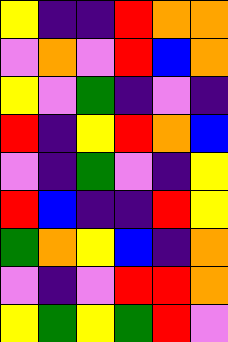[["yellow", "indigo", "indigo", "red", "orange", "orange"], ["violet", "orange", "violet", "red", "blue", "orange"], ["yellow", "violet", "green", "indigo", "violet", "indigo"], ["red", "indigo", "yellow", "red", "orange", "blue"], ["violet", "indigo", "green", "violet", "indigo", "yellow"], ["red", "blue", "indigo", "indigo", "red", "yellow"], ["green", "orange", "yellow", "blue", "indigo", "orange"], ["violet", "indigo", "violet", "red", "red", "orange"], ["yellow", "green", "yellow", "green", "red", "violet"]]